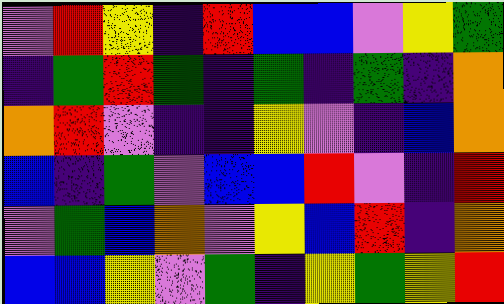[["violet", "red", "yellow", "indigo", "red", "blue", "blue", "violet", "yellow", "green"], ["indigo", "green", "red", "green", "indigo", "green", "indigo", "green", "indigo", "orange"], ["orange", "red", "violet", "indigo", "indigo", "yellow", "violet", "indigo", "blue", "orange"], ["blue", "indigo", "green", "violet", "blue", "blue", "red", "violet", "indigo", "red"], ["violet", "green", "blue", "orange", "violet", "yellow", "blue", "red", "indigo", "orange"], ["blue", "blue", "yellow", "violet", "green", "indigo", "yellow", "green", "yellow", "red"]]